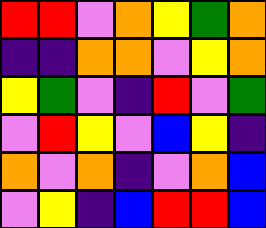[["red", "red", "violet", "orange", "yellow", "green", "orange"], ["indigo", "indigo", "orange", "orange", "violet", "yellow", "orange"], ["yellow", "green", "violet", "indigo", "red", "violet", "green"], ["violet", "red", "yellow", "violet", "blue", "yellow", "indigo"], ["orange", "violet", "orange", "indigo", "violet", "orange", "blue"], ["violet", "yellow", "indigo", "blue", "red", "red", "blue"]]